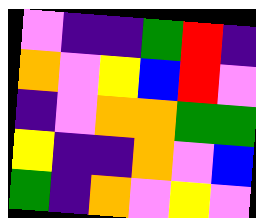[["violet", "indigo", "indigo", "green", "red", "indigo"], ["orange", "violet", "yellow", "blue", "red", "violet"], ["indigo", "violet", "orange", "orange", "green", "green"], ["yellow", "indigo", "indigo", "orange", "violet", "blue"], ["green", "indigo", "orange", "violet", "yellow", "violet"]]